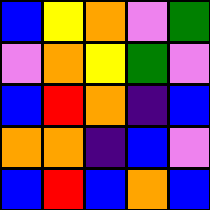[["blue", "yellow", "orange", "violet", "green"], ["violet", "orange", "yellow", "green", "violet"], ["blue", "red", "orange", "indigo", "blue"], ["orange", "orange", "indigo", "blue", "violet"], ["blue", "red", "blue", "orange", "blue"]]